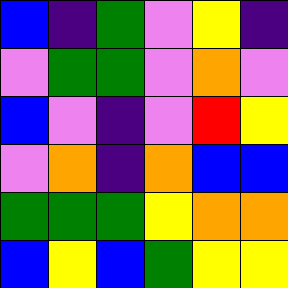[["blue", "indigo", "green", "violet", "yellow", "indigo"], ["violet", "green", "green", "violet", "orange", "violet"], ["blue", "violet", "indigo", "violet", "red", "yellow"], ["violet", "orange", "indigo", "orange", "blue", "blue"], ["green", "green", "green", "yellow", "orange", "orange"], ["blue", "yellow", "blue", "green", "yellow", "yellow"]]